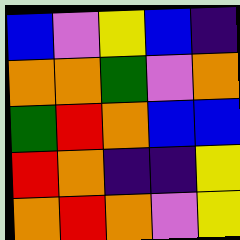[["blue", "violet", "yellow", "blue", "indigo"], ["orange", "orange", "green", "violet", "orange"], ["green", "red", "orange", "blue", "blue"], ["red", "orange", "indigo", "indigo", "yellow"], ["orange", "red", "orange", "violet", "yellow"]]